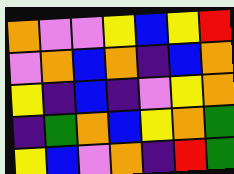[["orange", "violet", "violet", "yellow", "blue", "yellow", "red"], ["violet", "orange", "blue", "orange", "indigo", "blue", "orange"], ["yellow", "indigo", "blue", "indigo", "violet", "yellow", "orange"], ["indigo", "green", "orange", "blue", "yellow", "orange", "green"], ["yellow", "blue", "violet", "orange", "indigo", "red", "green"]]